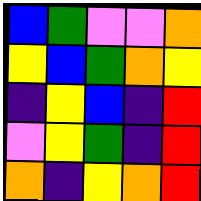[["blue", "green", "violet", "violet", "orange"], ["yellow", "blue", "green", "orange", "yellow"], ["indigo", "yellow", "blue", "indigo", "red"], ["violet", "yellow", "green", "indigo", "red"], ["orange", "indigo", "yellow", "orange", "red"]]